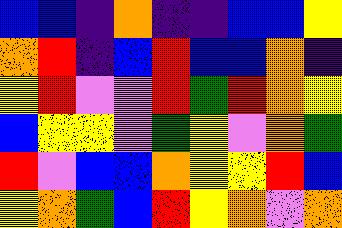[["blue", "blue", "indigo", "orange", "indigo", "indigo", "blue", "blue", "yellow"], ["orange", "red", "indigo", "blue", "red", "blue", "blue", "orange", "indigo"], ["yellow", "red", "violet", "violet", "red", "green", "red", "orange", "yellow"], ["blue", "yellow", "yellow", "violet", "green", "yellow", "violet", "orange", "green"], ["red", "violet", "blue", "blue", "orange", "yellow", "yellow", "red", "blue"], ["yellow", "orange", "green", "blue", "red", "yellow", "orange", "violet", "orange"]]